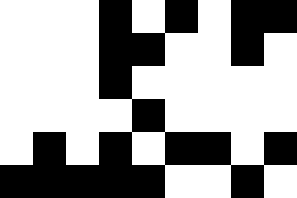[["white", "white", "white", "black", "white", "black", "white", "black", "black"], ["white", "white", "white", "black", "black", "white", "white", "black", "white"], ["white", "white", "white", "black", "white", "white", "white", "white", "white"], ["white", "white", "white", "white", "black", "white", "white", "white", "white"], ["white", "black", "white", "black", "white", "black", "black", "white", "black"], ["black", "black", "black", "black", "black", "white", "white", "black", "white"]]